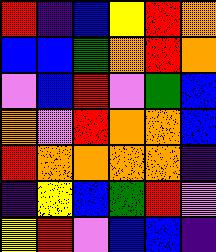[["red", "indigo", "blue", "yellow", "red", "orange"], ["blue", "blue", "green", "orange", "red", "orange"], ["violet", "blue", "red", "violet", "green", "blue"], ["orange", "violet", "red", "orange", "orange", "blue"], ["red", "orange", "orange", "orange", "orange", "indigo"], ["indigo", "yellow", "blue", "green", "red", "violet"], ["yellow", "red", "violet", "blue", "blue", "indigo"]]